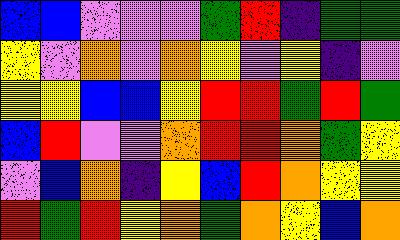[["blue", "blue", "violet", "violet", "violet", "green", "red", "indigo", "green", "green"], ["yellow", "violet", "orange", "violet", "orange", "yellow", "violet", "yellow", "indigo", "violet"], ["yellow", "yellow", "blue", "blue", "yellow", "red", "red", "green", "red", "green"], ["blue", "red", "violet", "violet", "orange", "red", "red", "orange", "green", "yellow"], ["violet", "blue", "orange", "indigo", "yellow", "blue", "red", "orange", "yellow", "yellow"], ["red", "green", "red", "yellow", "orange", "green", "orange", "yellow", "blue", "orange"]]